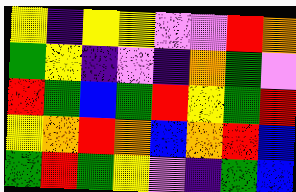[["yellow", "indigo", "yellow", "yellow", "violet", "violet", "red", "orange"], ["green", "yellow", "indigo", "violet", "indigo", "orange", "green", "violet"], ["red", "green", "blue", "green", "red", "yellow", "green", "red"], ["yellow", "orange", "red", "orange", "blue", "orange", "red", "blue"], ["green", "red", "green", "yellow", "violet", "indigo", "green", "blue"]]